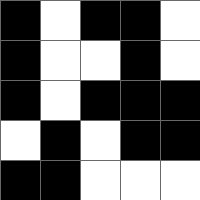[["black", "white", "black", "black", "white"], ["black", "white", "white", "black", "white"], ["black", "white", "black", "black", "black"], ["white", "black", "white", "black", "black"], ["black", "black", "white", "white", "white"]]